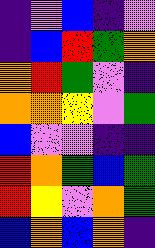[["indigo", "violet", "blue", "indigo", "violet"], ["indigo", "blue", "red", "green", "orange"], ["orange", "red", "green", "violet", "indigo"], ["orange", "orange", "yellow", "violet", "green"], ["blue", "violet", "violet", "indigo", "indigo"], ["red", "orange", "green", "blue", "green"], ["red", "yellow", "violet", "orange", "green"], ["blue", "orange", "blue", "orange", "indigo"]]